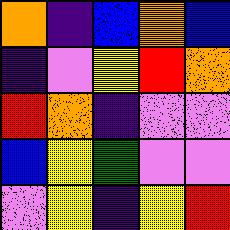[["orange", "indigo", "blue", "orange", "blue"], ["indigo", "violet", "yellow", "red", "orange"], ["red", "orange", "indigo", "violet", "violet"], ["blue", "yellow", "green", "violet", "violet"], ["violet", "yellow", "indigo", "yellow", "red"]]